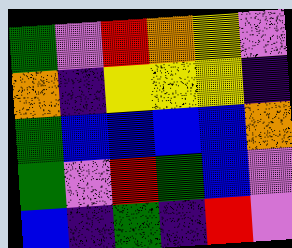[["green", "violet", "red", "orange", "yellow", "violet"], ["orange", "indigo", "yellow", "yellow", "yellow", "indigo"], ["green", "blue", "blue", "blue", "blue", "orange"], ["green", "violet", "red", "green", "blue", "violet"], ["blue", "indigo", "green", "indigo", "red", "violet"]]